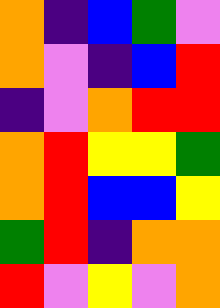[["orange", "indigo", "blue", "green", "violet"], ["orange", "violet", "indigo", "blue", "red"], ["indigo", "violet", "orange", "red", "red"], ["orange", "red", "yellow", "yellow", "green"], ["orange", "red", "blue", "blue", "yellow"], ["green", "red", "indigo", "orange", "orange"], ["red", "violet", "yellow", "violet", "orange"]]